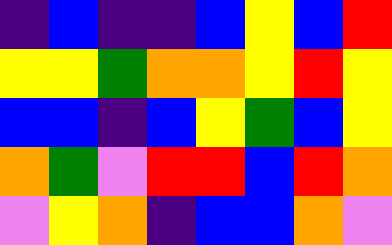[["indigo", "blue", "indigo", "indigo", "blue", "yellow", "blue", "red"], ["yellow", "yellow", "green", "orange", "orange", "yellow", "red", "yellow"], ["blue", "blue", "indigo", "blue", "yellow", "green", "blue", "yellow"], ["orange", "green", "violet", "red", "red", "blue", "red", "orange"], ["violet", "yellow", "orange", "indigo", "blue", "blue", "orange", "violet"]]